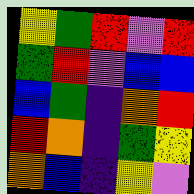[["yellow", "green", "red", "violet", "red"], ["green", "red", "violet", "blue", "blue"], ["blue", "green", "indigo", "orange", "red"], ["red", "orange", "indigo", "green", "yellow"], ["orange", "blue", "indigo", "yellow", "violet"]]